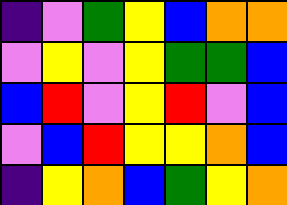[["indigo", "violet", "green", "yellow", "blue", "orange", "orange"], ["violet", "yellow", "violet", "yellow", "green", "green", "blue"], ["blue", "red", "violet", "yellow", "red", "violet", "blue"], ["violet", "blue", "red", "yellow", "yellow", "orange", "blue"], ["indigo", "yellow", "orange", "blue", "green", "yellow", "orange"]]